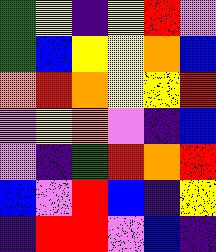[["green", "yellow", "indigo", "yellow", "red", "violet"], ["green", "blue", "yellow", "yellow", "orange", "blue"], ["orange", "red", "orange", "yellow", "yellow", "red"], ["violet", "yellow", "orange", "violet", "indigo", "blue"], ["violet", "indigo", "green", "red", "orange", "red"], ["blue", "violet", "red", "blue", "indigo", "yellow"], ["indigo", "red", "red", "violet", "blue", "indigo"]]